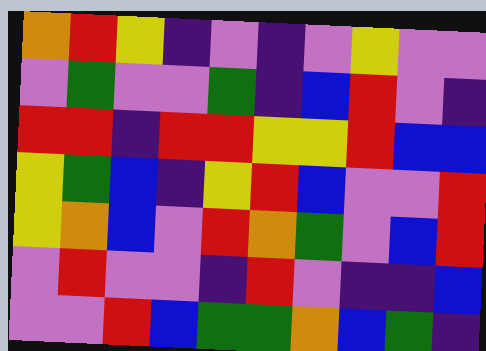[["orange", "red", "yellow", "indigo", "violet", "indigo", "violet", "yellow", "violet", "violet"], ["violet", "green", "violet", "violet", "green", "indigo", "blue", "red", "violet", "indigo"], ["red", "red", "indigo", "red", "red", "yellow", "yellow", "red", "blue", "blue"], ["yellow", "green", "blue", "indigo", "yellow", "red", "blue", "violet", "violet", "red"], ["yellow", "orange", "blue", "violet", "red", "orange", "green", "violet", "blue", "red"], ["violet", "red", "violet", "violet", "indigo", "red", "violet", "indigo", "indigo", "blue"], ["violet", "violet", "red", "blue", "green", "green", "orange", "blue", "green", "indigo"]]